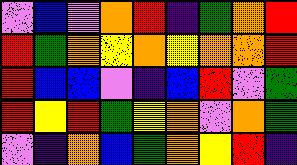[["violet", "blue", "violet", "orange", "red", "indigo", "green", "orange", "red"], ["red", "green", "orange", "yellow", "orange", "yellow", "orange", "orange", "red"], ["red", "blue", "blue", "violet", "indigo", "blue", "red", "violet", "green"], ["red", "yellow", "red", "green", "yellow", "orange", "violet", "orange", "green"], ["violet", "indigo", "orange", "blue", "green", "orange", "yellow", "red", "indigo"]]